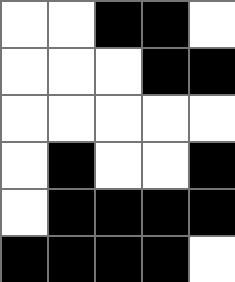[["white", "white", "black", "black", "white"], ["white", "white", "white", "black", "black"], ["white", "white", "white", "white", "white"], ["white", "black", "white", "white", "black"], ["white", "black", "black", "black", "black"], ["black", "black", "black", "black", "white"]]